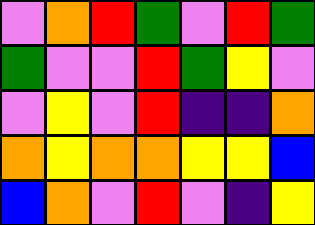[["violet", "orange", "red", "green", "violet", "red", "green"], ["green", "violet", "violet", "red", "green", "yellow", "violet"], ["violet", "yellow", "violet", "red", "indigo", "indigo", "orange"], ["orange", "yellow", "orange", "orange", "yellow", "yellow", "blue"], ["blue", "orange", "violet", "red", "violet", "indigo", "yellow"]]